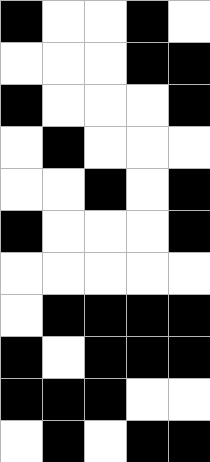[["black", "white", "white", "black", "white"], ["white", "white", "white", "black", "black"], ["black", "white", "white", "white", "black"], ["white", "black", "white", "white", "white"], ["white", "white", "black", "white", "black"], ["black", "white", "white", "white", "black"], ["white", "white", "white", "white", "white"], ["white", "black", "black", "black", "black"], ["black", "white", "black", "black", "black"], ["black", "black", "black", "white", "white"], ["white", "black", "white", "black", "black"]]